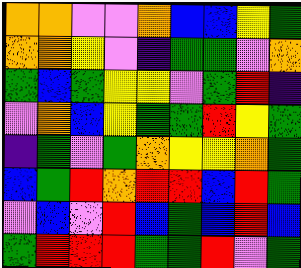[["orange", "orange", "violet", "violet", "orange", "blue", "blue", "yellow", "green"], ["orange", "orange", "yellow", "violet", "indigo", "green", "green", "violet", "orange"], ["green", "blue", "green", "yellow", "yellow", "violet", "green", "red", "indigo"], ["violet", "orange", "blue", "yellow", "green", "green", "red", "yellow", "green"], ["indigo", "green", "violet", "green", "orange", "yellow", "yellow", "orange", "green"], ["blue", "green", "red", "orange", "red", "red", "blue", "red", "green"], ["violet", "blue", "violet", "red", "blue", "green", "blue", "red", "blue"], ["green", "red", "red", "red", "green", "green", "red", "violet", "green"]]